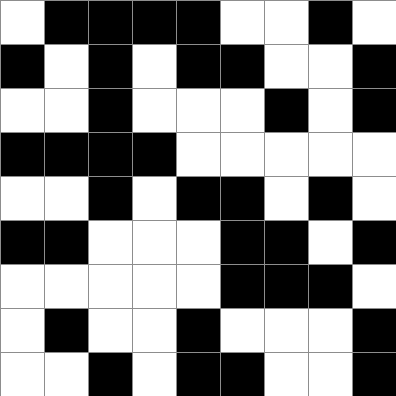[["white", "black", "black", "black", "black", "white", "white", "black", "white"], ["black", "white", "black", "white", "black", "black", "white", "white", "black"], ["white", "white", "black", "white", "white", "white", "black", "white", "black"], ["black", "black", "black", "black", "white", "white", "white", "white", "white"], ["white", "white", "black", "white", "black", "black", "white", "black", "white"], ["black", "black", "white", "white", "white", "black", "black", "white", "black"], ["white", "white", "white", "white", "white", "black", "black", "black", "white"], ["white", "black", "white", "white", "black", "white", "white", "white", "black"], ["white", "white", "black", "white", "black", "black", "white", "white", "black"]]